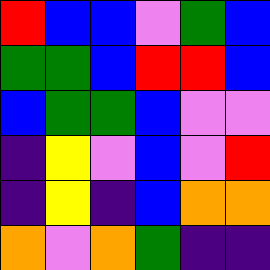[["red", "blue", "blue", "violet", "green", "blue"], ["green", "green", "blue", "red", "red", "blue"], ["blue", "green", "green", "blue", "violet", "violet"], ["indigo", "yellow", "violet", "blue", "violet", "red"], ["indigo", "yellow", "indigo", "blue", "orange", "orange"], ["orange", "violet", "orange", "green", "indigo", "indigo"]]